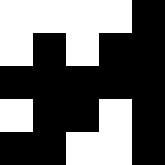[["white", "white", "white", "white", "black"], ["white", "black", "white", "black", "black"], ["black", "black", "black", "black", "black"], ["white", "black", "black", "white", "black"], ["black", "black", "white", "white", "black"]]